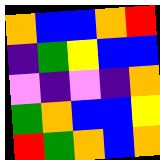[["orange", "blue", "blue", "orange", "red"], ["indigo", "green", "yellow", "blue", "blue"], ["violet", "indigo", "violet", "indigo", "orange"], ["green", "orange", "blue", "blue", "yellow"], ["red", "green", "orange", "blue", "orange"]]